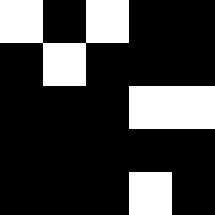[["white", "black", "white", "black", "black"], ["black", "white", "black", "black", "black"], ["black", "black", "black", "white", "white"], ["black", "black", "black", "black", "black"], ["black", "black", "black", "white", "black"]]